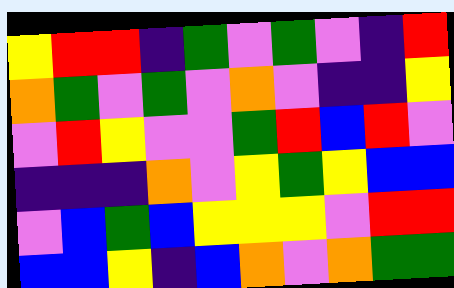[["yellow", "red", "red", "indigo", "green", "violet", "green", "violet", "indigo", "red"], ["orange", "green", "violet", "green", "violet", "orange", "violet", "indigo", "indigo", "yellow"], ["violet", "red", "yellow", "violet", "violet", "green", "red", "blue", "red", "violet"], ["indigo", "indigo", "indigo", "orange", "violet", "yellow", "green", "yellow", "blue", "blue"], ["violet", "blue", "green", "blue", "yellow", "yellow", "yellow", "violet", "red", "red"], ["blue", "blue", "yellow", "indigo", "blue", "orange", "violet", "orange", "green", "green"]]